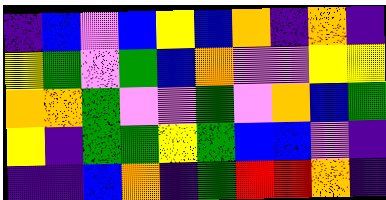[["indigo", "blue", "violet", "blue", "yellow", "blue", "orange", "indigo", "orange", "indigo"], ["yellow", "green", "violet", "green", "blue", "orange", "violet", "violet", "yellow", "yellow"], ["orange", "orange", "green", "violet", "violet", "green", "violet", "orange", "blue", "green"], ["yellow", "indigo", "green", "green", "yellow", "green", "blue", "blue", "violet", "indigo"], ["indigo", "indigo", "blue", "orange", "indigo", "green", "red", "red", "orange", "indigo"]]